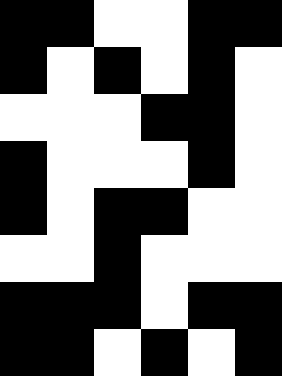[["black", "black", "white", "white", "black", "black"], ["black", "white", "black", "white", "black", "white"], ["white", "white", "white", "black", "black", "white"], ["black", "white", "white", "white", "black", "white"], ["black", "white", "black", "black", "white", "white"], ["white", "white", "black", "white", "white", "white"], ["black", "black", "black", "white", "black", "black"], ["black", "black", "white", "black", "white", "black"]]